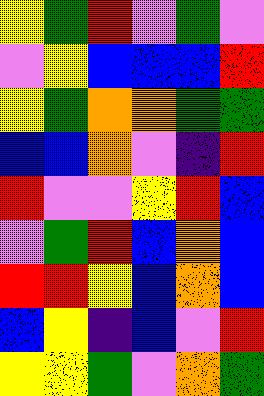[["yellow", "green", "red", "violet", "green", "violet"], ["violet", "yellow", "blue", "blue", "blue", "red"], ["yellow", "green", "orange", "orange", "green", "green"], ["blue", "blue", "orange", "violet", "indigo", "red"], ["red", "violet", "violet", "yellow", "red", "blue"], ["violet", "green", "red", "blue", "orange", "blue"], ["red", "red", "yellow", "blue", "orange", "blue"], ["blue", "yellow", "indigo", "blue", "violet", "red"], ["yellow", "yellow", "green", "violet", "orange", "green"]]